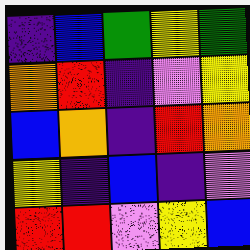[["indigo", "blue", "green", "yellow", "green"], ["orange", "red", "indigo", "violet", "yellow"], ["blue", "orange", "indigo", "red", "orange"], ["yellow", "indigo", "blue", "indigo", "violet"], ["red", "red", "violet", "yellow", "blue"]]